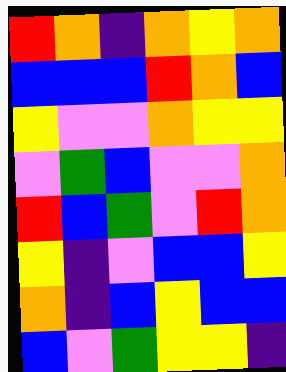[["red", "orange", "indigo", "orange", "yellow", "orange"], ["blue", "blue", "blue", "red", "orange", "blue"], ["yellow", "violet", "violet", "orange", "yellow", "yellow"], ["violet", "green", "blue", "violet", "violet", "orange"], ["red", "blue", "green", "violet", "red", "orange"], ["yellow", "indigo", "violet", "blue", "blue", "yellow"], ["orange", "indigo", "blue", "yellow", "blue", "blue"], ["blue", "violet", "green", "yellow", "yellow", "indigo"]]